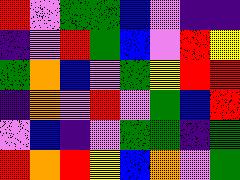[["red", "violet", "green", "green", "blue", "violet", "indigo", "indigo"], ["indigo", "violet", "red", "green", "blue", "violet", "red", "yellow"], ["green", "orange", "blue", "violet", "green", "yellow", "red", "red"], ["indigo", "orange", "violet", "red", "violet", "green", "blue", "red"], ["violet", "blue", "indigo", "violet", "green", "green", "indigo", "green"], ["red", "orange", "red", "yellow", "blue", "orange", "violet", "green"]]